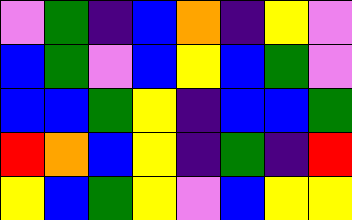[["violet", "green", "indigo", "blue", "orange", "indigo", "yellow", "violet"], ["blue", "green", "violet", "blue", "yellow", "blue", "green", "violet"], ["blue", "blue", "green", "yellow", "indigo", "blue", "blue", "green"], ["red", "orange", "blue", "yellow", "indigo", "green", "indigo", "red"], ["yellow", "blue", "green", "yellow", "violet", "blue", "yellow", "yellow"]]